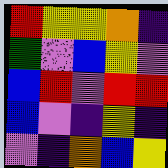[["red", "yellow", "yellow", "orange", "indigo"], ["green", "violet", "blue", "yellow", "violet"], ["blue", "red", "violet", "red", "red"], ["blue", "violet", "indigo", "yellow", "indigo"], ["violet", "indigo", "orange", "blue", "yellow"]]